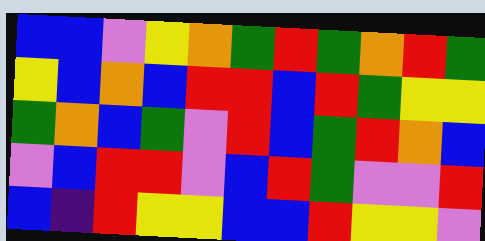[["blue", "blue", "violet", "yellow", "orange", "green", "red", "green", "orange", "red", "green"], ["yellow", "blue", "orange", "blue", "red", "red", "blue", "red", "green", "yellow", "yellow"], ["green", "orange", "blue", "green", "violet", "red", "blue", "green", "red", "orange", "blue"], ["violet", "blue", "red", "red", "violet", "blue", "red", "green", "violet", "violet", "red"], ["blue", "indigo", "red", "yellow", "yellow", "blue", "blue", "red", "yellow", "yellow", "violet"]]